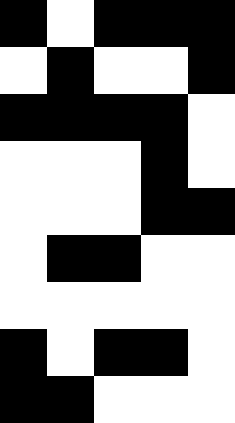[["black", "white", "black", "black", "black"], ["white", "black", "white", "white", "black"], ["black", "black", "black", "black", "white"], ["white", "white", "white", "black", "white"], ["white", "white", "white", "black", "black"], ["white", "black", "black", "white", "white"], ["white", "white", "white", "white", "white"], ["black", "white", "black", "black", "white"], ["black", "black", "white", "white", "white"]]